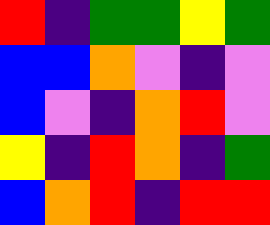[["red", "indigo", "green", "green", "yellow", "green"], ["blue", "blue", "orange", "violet", "indigo", "violet"], ["blue", "violet", "indigo", "orange", "red", "violet"], ["yellow", "indigo", "red", "orange", "indigo", "green"], ["blue", "orange", "red", "indigo", "red", "red"]]